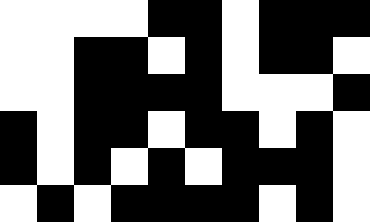[["white", "white", "white", "white", "black", "black", "white", "black", "black", "black"], ["white", "white", "black", "black", "white", "black", "white", "black", "black", "white"], ["white", "white", "black", "black", "black", "black", "white", "white", "white", "black"], ["black", "white", "black", "black", "white", "black", "black", "white", "black", "white"], ["black", "white", "black", "white", "black", "white", "black", "black", "black", "white"], ["white", "black", "white", "black", "black", "black", "black", "white", "black", "white"]]